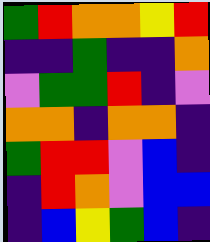[["green", "red", "orange", "orange", "yellow", "red"], ["indigo", "indigo", "green", "indigo", "indigo", "orange"], ["violet", "green", "green", "red", "indigo", "violet"], ["orange", "orange", "indigo", "orange", "orange", "indigo"], ["green", "red", "red", "violet", "blue", "indigo"], ["indigo", "red", "orange", "violet", "blue", "blue"], ["indigo", "blue", "yellow", "green", "blue", "indigo"]]